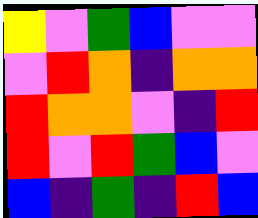[["yellow", "violet", "green", "blue", "violet", "violet"], ["violet", "red", "orange", "indigo", "orange", "orange"], ["red", "orange", "orange", "violet", "indigo", "red"], ["red", "violet", "red", "green", "blue", "violet"], ["blue", "indigo", "green", "indigo", "red", "blue"]]